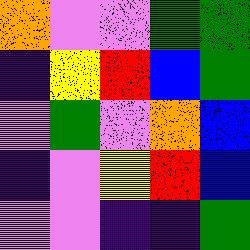[["orange", "violet", "violet", "green", "green"], ["indigo", "yellow", "red", "blue", "green"], ["violet", "green", "violet", "orange", "blue"], ["indigo", "violet", "yellow", "red", "blue"], ["violet", "violet", "indigo", "indigo", "green"]]